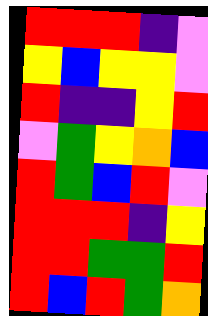[["red", "red", "red", "indigo", "violet"], ["yellow", "blue", "yellow", "yellow", "violet"], ["red", "indigo", "indigo", "yellow", "red"], ["violet", "green", "yellow", "orange", "blue"], ["red", "green", "blue", "red", "violet"], ["red", "red", "red", "indigo", "yellow"], ["red", "red", "green", "green", "red"], ["red", "blue", "red", "green", "orange"]]